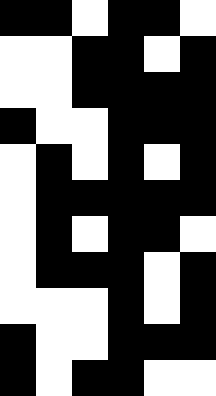[["black", "black", "white", "black", "black", "white"], ["white", "white", "black", "black", "white", "black"], ["white", "white", "black", "black", "black", "black"], ["black", "white", "white", "black", "black", "black"], ["white", "black", "white", "black", "white", "black"], ["white", "black", "black", "black", "black", "black"], ["white", "black", "white", "black", "black", "white"], ["white", "black", "black", "black", "white", "black"], ["white", "white", "white", "black", "white", "black"], ["black", "white", "white", "black", "black", "black"], ["black", "white", "black", "black", "white", "white"]]